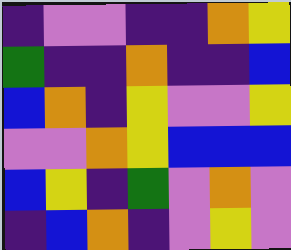[["indigo", "violet", "violet", "indigo", "indigo", "orange", "yellow"], ["green", "indigo", "indigo", "orange", "indigo", "indigo", "blue"], ["blue", "orange", "indigo", "yellow", "violet", "violet", "yellow"], ["violet", "violet", "orange", "yellow", "blue", "blue", "blue"], ["blue", "yellow", "indigo", "green", "violet", "orange", "violet"], ["indigo", "blue", "orange", "indigo", "violet", "yellow", "violet"]]